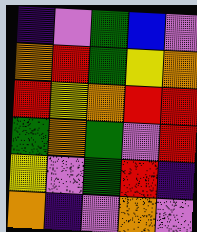[["indigo", "violet", "green", "blue", "violet"], ["orange", "red", "green", "yellow", "orange"], ["red", "yellow", "orange", "red", "red"], ["green", "orange", "green", "violet", "red"], ["yellow", "violet", "green", "red", "indigo"], ["orange", "indigo", "violet", "orange", "violet"]]